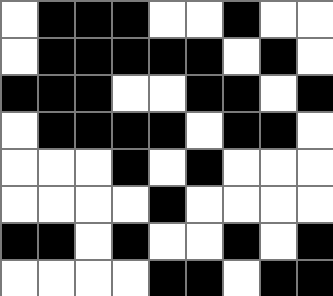[["white", "black", "black", "black", "white", "white", "black", "white", "white"], ["white", "black", "black", "black", "black", "black", "white", "black", "white"], ["black", "black", "black", "white", "white", "black", "black", "white", "black"], ["white", "black", "black", "black", "black", "white", "black", "black", "white"], ["white", "white", "white", "black", "white", "black", "white", "white", "white"], ["white", "white", "white", "white", "black", "white", "white", "white", "white"], ["black", "black", "white", "black", "white", "white", "black", "white", "black"], ["white", "white", "white", "white", "black", "black", "white", "black", "black"]]